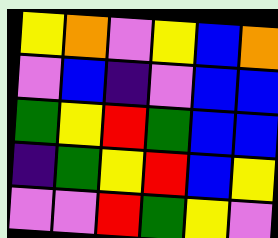[["yellow", "orange", "violet", "yellow", "blue", "orange"], ["violet", "blue", "indigo", "violet", "blue", "blue"], ["green", "yellow", "red", "green", "blue", "blue"], ["indigo", "green", "yellow", "red", "blue", "yellow"], ["violet", "violet", "red", "green", "yellow", "violet"]]